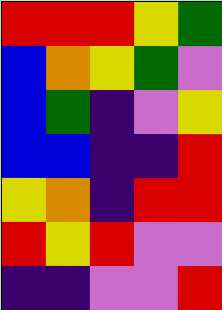[["red", "red", "red", "yellow", "green"], ["blue", "orange", "yellow", "green", "violet"], ["blue", "green", "indigo", "violet", "yellow"], ["blue", "blue", "indigo", "indigo", "red"], ["yellow", "orange", "indigo", "red", "red"], ["red", "yellow", "red", "violet", "violet"], ["indigo", "indigo", "violet", "violet", "red"]]